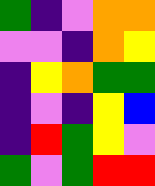[["green", "indigo", "violet", "orange", "orange"], ["violet", "violet", "indigo", "orange", "yellow"], ["indigo", "yellow", "orange", "green", "green"], ["indigo", "violet", "indigo", "yellow", "blue"], ["indigo", "red", "green", "yellow", "violet"], ["green", "violet", "green", "red", "red"]]